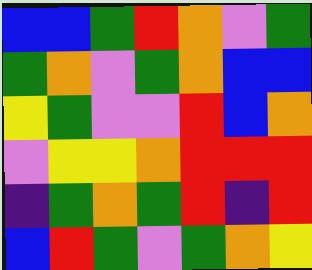[["blue", "blue", "green", "red", "orange", "violet", "green"], ["green", "orange", "violet", "green", "orange", "blue", "blue"], ["yellow", "green", "violet", "violet", "red", "blue", "orange"], ["violet", "yellow", "yellow", "orange", "red", "red", "red"], ["indigo", "green", "orange", "green", "red", "indigo", "red"], ["blue", "red", "green", "violet", "green", "orange", "yellow"]]